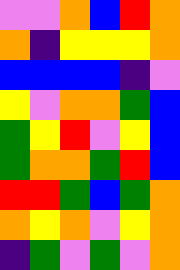[["violet", "violet", "orange", "blue", "red", "orange"], ["orange", "indigo", "yellow", "yellow", "yellow", "orange"], ["blue", "blue", "blue", "blue", "indigo", "violet"], ["yellow", "violet", "orange", "orange", "green", "blue"], ["green", "yellow", "red", "violet", "yellow", "blue"], ["green", "orange", "orange", "green", "red", "blue"], ["red", "red", "green", "blue", "green", "orange"], ["orange", "yellow", "orange", "violet", "yellow", "orange"], ["indigo", "green", "violet", "green", "violet", "orange"]]